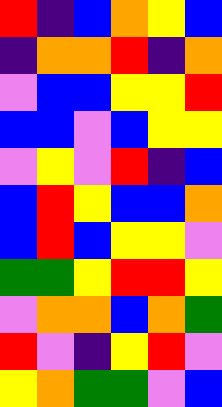[["red", "indigo", "blue", "orange", "yellow", "blue"], ["indigo", "orange", "orange", "red", "indigo", "orange"], ["violet", "blue", "blue", "yellow", "yellow", "red"], ["blue", "blue", "violet", "blue", "yellow", "yellow"], ["violet", "yellow", "violet", "red", "indigo", "blue"], ["blue", "red", "yellow", "blue", "blue", "orange"], ["blue", "red", "blue", "yellow", "yellow", "violet"], ["green", "green", "yellow", "red", "red", "yellow"], ["violet", "orange", "orange", "blue", "orange", "green"], ["red", "violet", "indigo", "yellow", "red", "violet"], ["yellow", "orange", "green", "green", "violet", "blue"]]